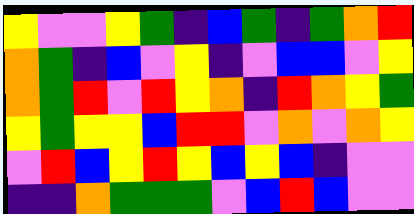[["yellow", "violet", "violet", "yellow", "green", "indigo", "blue", "green", "indigo", "green", "orange", "red"], ["orange", "green", "indigo", "blue", "violet", "yellow", "indigo", "violet", "blue", "blue", "violet", "yellow"], ["orange", "green", "red", "violet", "red", "yellow", "orange", "indigo", "red", "orange", "yellow", "green"], ["yellow", "green", "yellow", "yellow", "blue", "red", "red", "violet", "orange", "violet", "orange", "yellow"], ["violet", "red", "blue", "yellow", "red", "yellow", "blue", "yellow", "blue", "indigo", "violet", "violet"], ["indigo", "indigo", "orange", "green", "green", "green", "violet", "blue", "red", "blue", "violet", "violet"]]